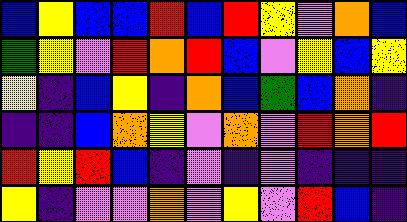[["blue", "yellow", "blue", "blue", "red", "blue", "red", "yellow", "violet", "orange", "blue"], ["green", "yellow", "violet", "red", "orange", "red", "blue", "violet", "yellow", "blue", "yellow"], ["yellow", "indigo", "blue", "yellow", "indigo", "orange", "blue", "green", "blue", "orange", "indigo"], ["indigo", "indigo", "blue", "orange", "yellow", "violet", "orange", "violet", "red", "orange", "red"], ["red", "yellow", "red", "blue", "indigo", "violet", "indigo", "violet", "indigo", "indigo", "indigo"], ["yellow", "indigo", "violet", "violet", "orange", "violet", "yellow", "violet", "red", "blue", "indigo"]]